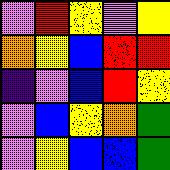[["violet", "red", "yellow", "violet", "yellow"], ["orange", "yellow", "blue", "red", "red"], ["indigo", "violet", "blue", "red", "yellow"], ["violet", "blue", "yellow", "orange", "green"], ["violet", "yellow", "blue", "blue", "green"]]